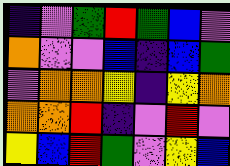[["indigo", "violet", "green", "red", "green", "blue", "violet"], ["orange", "violet", "violet", "blue", "indigo", "blue", "green"], ["violet", "orange", "orange", "yellow", "indigo", "yellow", "orange"], ["orange", "orange", "red", "indigo", "violet", "red", "violet"], ["yellow", "blue", "red", "green", "violet", "yellow", "blue"]]